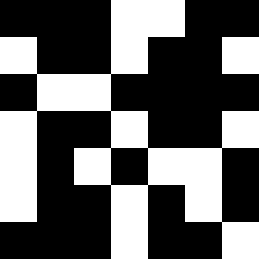[["black", "black", "black", "white", "white", "black", "black"], ["white", "black", "black", "white", "black", "black", "white"], ["black", "white", "white", "black", "black", "black", "black"], ["white", "black", "black", "white", "black", "black", "white"], ["white", "black", "white", "black", "white", "white", "black"], ["white", "black", "black", "white", "black", "white", "black"], ["black", "black", "black", "white", "black", "black", "white"]]